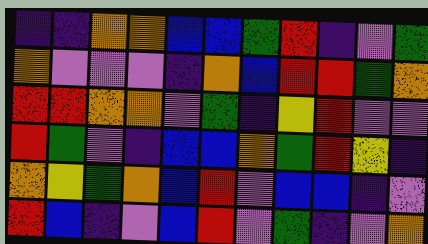[["indigo", "indigo", "orange", "orange", "blue", "blue", "green", "red", "indigo", "violet", "green"], ["orange", "violet", "violet", "violet", "indigo", "orange", "blue", "red", "red", "green", "orange"], ["red", "red", "orange", "orange", "violet", "green", "indigo", "yellow", "red", "violet", "violet"], ["red", "green", "violet", "indigo", "blue", "blue", "orange", "green", "red", "yellow", "indigo"], ["orange", "yellow", "green", "orange", "blue", "red", "violet", "blue", "blue", "indigo", "violet"], ["red", "blue", "indigo", "violet", "blue", "red", "violet", "green", "indigo", "violet", "orange"]]